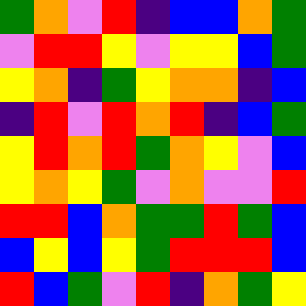[["green", "orange", "violet", "red", "indigo", "blue", "blue", "orange", "green"], ["violet", "red", "red", "yellow", "violet", "yellow", "yellow", "blue", "green"], ["yellow", "orange", "indigo", "green", "yellow", "orange", "orange", "indigo", "blue"], ["indigo", "red", "violet", "red", "orange", "red", "indigo", "blue", "green"], ["yellow", "red", "orange", "red", "green", "orange", "yellow", "violet", "blue"], ["yellow", "orange", "yellow", "green", "violet", "orange", "violet", "violet", "red"], ["red", "red", "blue", "orange", "green", "green", "red", "green", "blue"], ["blue", "yellow", "blue", "yellow", "green", "red", "red", "red", "blue"], ["red", "blue", "green", "violet", "red", "indigo", "orange", "green", "yellow"]]